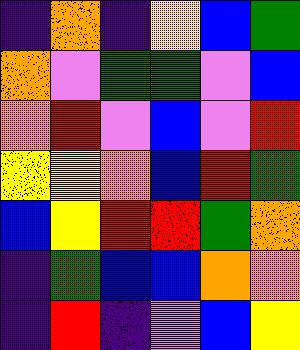[["indigo", "orange", "indigo", "yellow", "blue", "green"], ["orange", "violet", "green", "green", "violet", "blue"], ["orange", "red", "violet", "blue", "violet", "red"], ["yellow", "yellow", "orange", "blue", "red", "green"], ["blue", "yellow", "red", "red", "green", "orange"], ["indigo", "green", "blue", "blue", "orange", "orange"], ["indigo", "red", "indigo", "violet", "blue", "yellow"]]